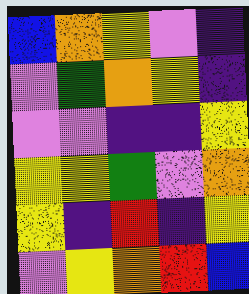[["blue", "orange", "yellow", "violet", "indigo"], ["violet", "green", "orange", "yellow", "indigo"], ["violet", "violet", "indigo", "indigo", "yellow"], ["yellow", "yellow", "green", "violet", "orange"], ["yellow", "indigo", "red", "indigo", "yellow"], ["violet", "yellow", "orange", "red", "blue"]]